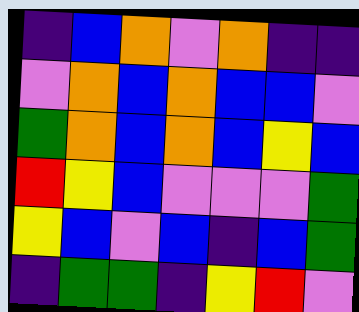[["indigo", "blue", "orange", "violet", "orange", "indigo", "indigo"], ["violet", "orange", "blue", "orange", "blue", "blue", "violet"], ["green", "orange", "blue", "orange", "blue", "yellow", "blue"], ["red", "yellow", "blue", "violet", "violet", "violet", "green"], ["yellow", "blue", "violet", "blue", "indigo", "blue", "green"], ["indigo", "green", "green", "indigo", "yellow", "red", "violet"]]